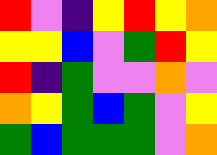[["red", "violet", "indigo", "yellow", "red", "yellow", "orange"], ["yellow", "yellow", "blue", "violet", "green", "red", "yellow"], ["red", "indigo", "green", "violet", "violet", "orange", "violet"], ["orange", "yellow", "green", "blue", "green", "violet", "yellow"], ["green", "blue", "green", "green", "green", "violet", "orange"]]